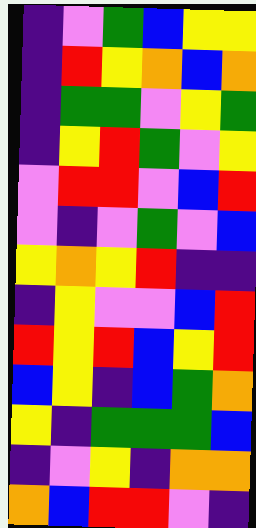[["indigo", "violet", "green", "blue", "yellow", "yellow"], ["indigo", "red", "yellow", "orange", "blue", "orange"], ["indigo", "green", "green", "violet", "yellow", "green"], ["indigo", "yellow", "red", "green", "violet", "yellow"], ["violet", "red", "red", "violet", "blue", "red"], ["violet", "indigo", "violet", "green", "violet", "blue"], ["yellow", "orange", "yellow", "red", "indigo", "indigo"], ["indigo", "yellow", "violet", "violet", "blue", "red"], ["red", "yellow", "red", "blue", "yellow", "red"], ["blue", "yellow", "indigo", "blue", "green", "orange"], ["yellow", "indigo", "green", "green", "green", "blue"], ["indigo", "violet", "yellow", "indigo", "orange", "orange"], ["orange", "blue", "red", "red", "violet", "indigo"]]